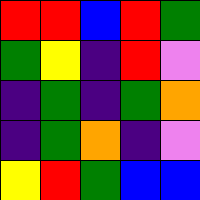[["red", "red", "blue", "red", "green"], ["green", "yellow", "indigo", "red", "violet"], ["indigo", "green", "indigo", "green", "orange"], ["indigo", "green", "orange", "indigo", "violet"], ["yellow", "red", "green", "blue", "blue"]]